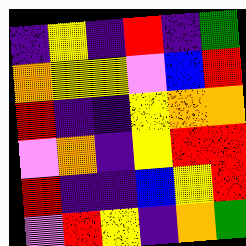[["indigo", "yellow", "indigo", "red", "indigo", "green"], ["orange", "yellow", "yellow", "violet", "blue", "red"], ["red", "indigo", "indigo", "yellow", "orange", "orange"], ["violet", "orange", "indigo", "yellow", "red", "red"], ["red", "indigo", "indigo", "blue", "yellow", "red"], ["violet", "red", "yellow", "indigo", "orange", "green"]]